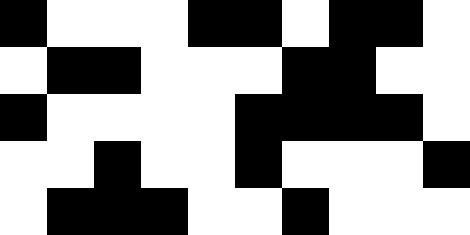[["black", "white", "white", "white", "black", "black", "white", "black", "black", "white"], ["white", "black", "black", "white", "white", "white", "black", "black", "white", "white"], ["black", "white", "white", "white", "white", "black", "black", "black", "black", "white"], ["white", "white", "black", "white", "white", "black", "white", "white", "white", "black"], ["white", "black", "black", "black", "white", "white", "black", "white", "white", "white"]]